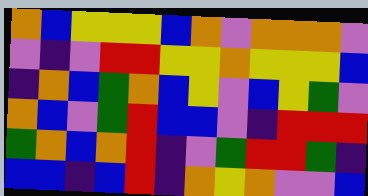[["orange", "blue", "yellow", "yellow", "yellow", "blue", "orange", "violet", "orange", "orange", "orange", "violet"], ["violet", "indigo", "violet", "red", "red", "yellow", "yellow", "orange", "yellow", "yellow", "yellow", "blue"], ["indigo", "orange", "blue", "green", "orange", "blue", "yellow", "violet", "blue", "yellow", "green", "violet"], ["orange", "blue", "violet", "green", "red", "blue", "blue", "violet", "indigo", "red", "red", "red"], ["green", "orange", "blue", "orange", "red", "indigo", "violet", "green", "red", "red", "green", "indigo"], ["blue", "blue", "indigo", "blue", "red", "indigo", "orange", "yellow", "orange", "violet", "violet", "blue"]]